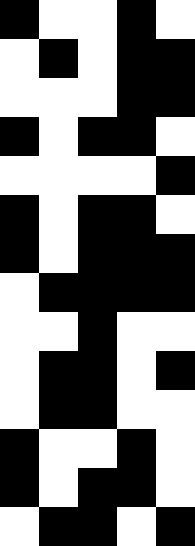[["black", "white", "white", "black", "white"], ["white", "black", "white", "black", "black"], ["white", "white", "white", "black", "black"], ["black", "white", "black", "black", "white"], ["white", "white", "white", "white", "black"], ["black", "white", "black", "black", "white"], ["black", "white", "black", "black", "black"], ["white", "black", "black", "black", "black"], ["white", "white", "black", "white", "white"], ["white", "black", "black", "white", "black"], ["white", "black", "black", "white", "white"], ["black", "white", "white", "black", "white"], ["black", "white", "black", "black", "white"], ["white", "black", "black", "white", "black"]]